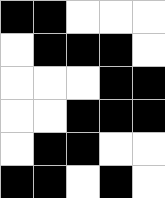[["black", "black", "white", "white", "white"], ["white", "black", "black", "black", "white"], ["white", "white", "white", "black", "black"], ["white", "white", "black", "black", "black"], ["white", "black", "black", "white", "white"], ["black", "black", "white", "black", "white"]]